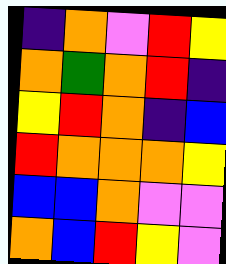[["indigo", "orange", "violet", "red", "yellow"], ["orange", "green", "orange", "red", "indigo"], ["yellow", "red", "orange", "indigo", "blue"], ["red", "orange", "orange", "orange", "yellow"], ["blue", "blue", "orange", "violet", "violet"], ["orange", "blue", "red", "yellow", "violet"]]